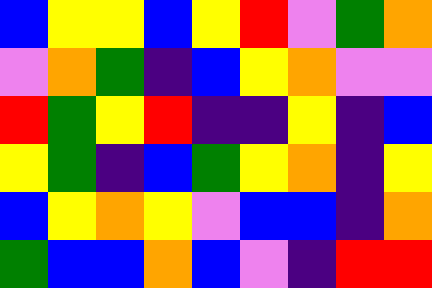[["blue", "yellow", "yellow", "blue", "yellow", "red", "violet", "green", "orange"], ["violet", "orange", "green", "indigo", "blue", "yellow", "orange", "violet", "violet"], ["red", "green", "yellow", "red", "indigo", "indigo", "yellow", "indigo", "blue"], ["yellow", "green", "indigo", "blue", "green", "yellow", "orange", "indigo", "yellow"], ["blue", "yellow", "orange", "yellow", "violet", "blue", "blue", "indigo", "orange"], ["green", "blue", "blue", "orange", "blue", "violet", "indigo", "red", "red"]]